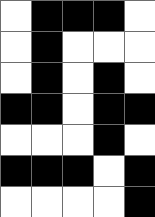[["white", "black", "black", "black", "white"], ["white", "black", "white", "white", "white"], ["white", "black", "white", "black", "white"], ["black", "black", "white", "black", "black"], ["white", "white", "white", "black", "white"], ["black", "black", "black", "white", "black"], ["white", "white", "white", "white", "black"]]